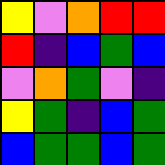[["yellow", "violet", "orange", "red", "red"], ["red", "indigo", "blue", "green", "blue"], ["violet", "orange", "green", "violet", "indigo"], ["yellow", "green", "indigo", "blue", "green"], ["blue", "green", "green", "blue", "green"]]